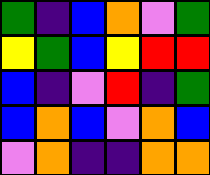[["green", "indigo", "blue", "orange", "violet", "green"], ["yellow", "green", "blue", "yellow", "red", "red"], ["blue", "indigo", "violet", "red", "indigo", "green"], ["blue", "orange", "blue", "violet", "orange", "blue"], ["violet", "orange", "indigo", "indigo", "orange", "orange"]]